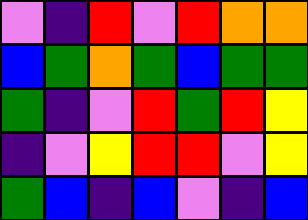[["violet", "indigo", "red", "violet", "red", "orange", "orange"], ["blue", "green", "orange", "green", "blue", "green", "green"], ["green", "indigo", "violet", "red", "green", "red", "yellow"], ["indigo", "violet", "yellow", "red", "red", "violet", "yellow"], ["green", "blue", "indigo", "blue", "violet", "indigo", "blue"]]